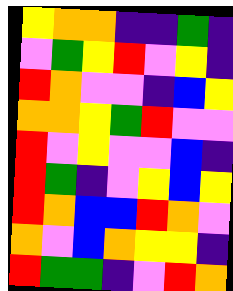[["yellow", "orange", "orange", "indigo", "indigo", "green", "indigo"], ["violet", "green", "yellow", "red", "violet", "yellow", "indigo"], ["red", "orange", "violet", "violet", "indigo", "blue", "yellow"], ["orange", "orange", "yellow", "green", "red", "violet", "violet"], ["red", "violet", "yellow", "violet", "violet", "blue", "indigo"], ["red", "green", "indigo", "violet", "yellow", "blue", "yellow"], ["red", "orange", "blue", "blue", "red", "orange", "violet"], ["orange", "violet", "blue", "orange", "yellow", "yellow", "indigo"], ["red", "green", "green", "indigo", "violet", "red", "orange"]]